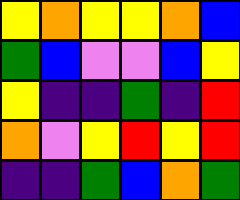[["yellow", "orange", "yellow", "yellow", "orange", "blue"], ["green", "blue", "violet", "violet", "blue", "yellow"], ["yellow", "indigo", "indigo", "green", "indigo", "red"], ["orange", "violet", "yellow", "red", "yellow", "red"], ["indigo", "indigo", "green", "blue", "orange", "green"]]